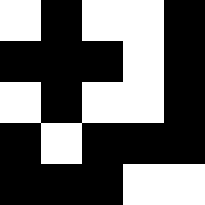[["white", "black", "white", "white", "black"], ["black", "black", "black", "white", "black"], ["white", "black", "white", "white", "black"], ["black", "white", "black", "black", "black"], ["black", "black", "black", "white", "white"]]